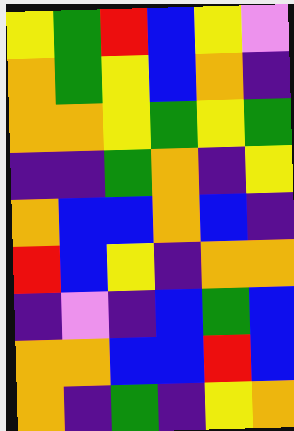[["yellow", "green", "red", "blue", "yellow", "violet"], ["orange", "green", "yellow", "blue", "orange", "indigo"], ["orange", "orange", "yellow", "green", "yellow", "green"], ["indigo", "indigo", "green", "orange", "indigo", "yellow"], ["orange", "blue", "blue", "orange", "blue", "indigo"], ["red", "blue", "yellow", "indigo", "orange", "orange"], ["indigo", "violet", "indigo", "blue", "green", "blue"], ["orange", "orange", "blue", "blue", "red", "blue"], ["orange", "indigo", "green", "indigo", "yellow", "orange"]]